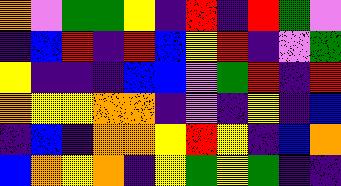[["orange", "violet", "green", "green", "yellow", "indigo", "red", "indigo", "red", "green", "violet"], ["indigo", "blue", "red", "indigo", "red", "blue", "yellow", "red", "indigo", "violet", "green"], ["yellow", "indigo", "indigo", "indigo", "blue", "blue", "violet", "green", "red", "indigo", "red"], ["orange", "yellow", "yellow", "orange", "orange", "indigo", "violet", "indigo", "yellow", "indigo", "blue"], ["indigo", "blue", "indigo", "orange", "orange", "yellow", "red", "yellow", "indigo", "blue", "orange"], ["blue", "orange", "yellow", "orange", "indigo", "yellow", "green", "yellow", "green", "indigo", "indigo"]]